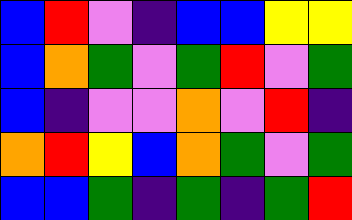[["blue", "red", "violet", "indigo", "blue", "blue", "yellow", "yellow"], ["blue", "orange", "green", "violet", "green", "red", "violet", "green"], ["blue", "indigo", "violet", "violet", "orange", "violet", "red", "indigo"], ["orange", "red", "yellow", "blue", "orange", "green", "violet", "green"], ["blue", "blue", "green", "indigo", "green", "indigo", "green", "red"]]